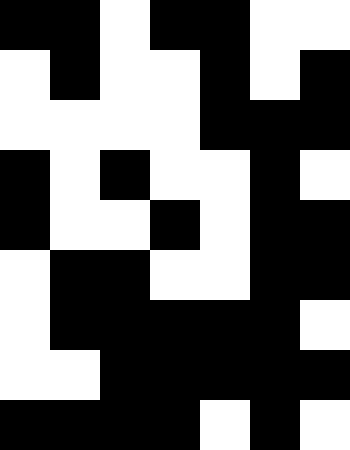[["black", "black", "white", "black", "black", "white", "white"], ["white", "black", "white", "white", "black", "white", "black"], ["white", "white", "white", "white", "black", "black", "black"], ["black", "white", "black", "white", "white", "black", "white"], ["black", "white", "white", "black", "white", "black", "black"], ["white", "black", "black", "white", "white", "black", "black"], ["white", "black", "black", "black", "black", "black", "white"], ["white", "white", "black", "black", "black", "black", "black"], ["black", "black", "black", "black", "white", "black", "white"]]